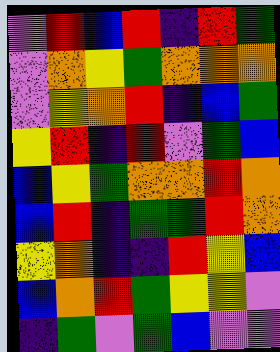[["violet", "red", "blue", "red", "indigo", "red", "green"], ["violet", "orange", "yellow", "green", "orange", "orange", "orange"], ["violet", "yellow", "orange", "red", "indigo", "blue", "green"], ["yellow", "red", "indigo", "red", "violet", "green", "blue"], ["blue", "yellow", "green", "orange", "orange", "red", "orange"], ["blue", "red", "indigo", "green", "green", "red", "orange"], ["yellow", "orange", "indigo", "indigo", "red", "yellow", "blue"], ["blue", "orange", "red", "green", "yellow", "yellow", "violet"], ["indigo", "green", "violet", "green", "blue", "violet", "violet"]]